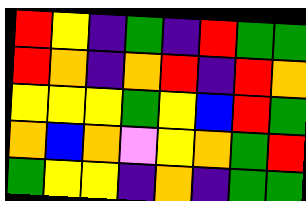[["red", "yellow", "indigo", "green", "indigo", "red", "green", "green"], ["red", "orange", "indigo", "orange", "red", "indigo", "red", "orange"], ["yellow", "yellow", "yellow", "green", "yellow", "blue", "red", "green"], ["orange", "blue", "orange", "violet", "yellow", "orange", "green", "red"], ["green", "yellow", "yellow", "indigo", "orange", "indigo", "green", "green"]]